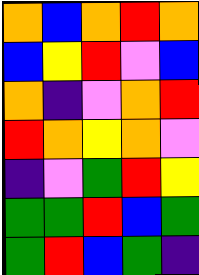[["orange", "blue", "orange", "red", "orange"], ["blue", "yellow", "red", "violet", "blue"], ["orange", "indigo", "violet", "orange", "red"], ["red", "orange", "yellow", "orange", "violet"], ["indigo", "violet", "green", "red", "yellow"], ["green", "green", "red", "blue", "green"], ["green", "red", "blue", "green", "indigo"]]